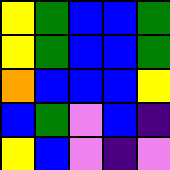[["yellow", "green", "blue", "blue", "green"], ["yellow", "green", "blue", "blue", "green"], ["orange", "blue", "blue", "blue", "yellow"], ["blue", "green", "violet", "blue", "indigo"], ["yellow", "blue", "violet", "indigo", "violet"]]